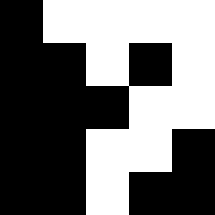[["black", "white", "white", "white", "white"], ["black", "black", "white", "black", "white"], ["black", "black", "black", "white", "white"], ["black", "black", "white", "white", "black"], ["black", "black", "white", "black", "black"]]